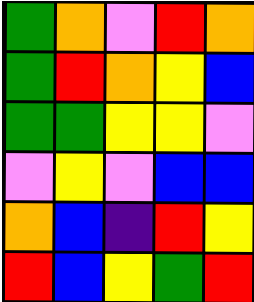[["green", "orange", "violet", "red", "orange"], ["green", "red", "orange", "yellow", "blue"], ["green", "green", "yellow", "yellow", "violet"], ["violet", "yellow", "violet", "blue", "blue"], ["orange", "blue", "indigo", "red", "yellow"], ["red", "blue", "yellow", "green", "red"]]